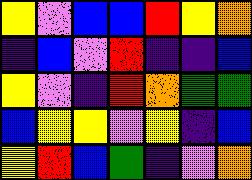[["yellow", "violet", "blue", "blue", "red", "yellow", "orange"], ["indigo", "blue", "violet", "red", "indigo", "indigo", "blue"], ["yellow", "violet", "indigo", "red", "orange", "green", "green"], ["blue", "yellow", "yellow", "violet", "yellow", "indigo", "blue"], ["yellow", "red", "blue", "green", "indigo", "violet", "orange"]]